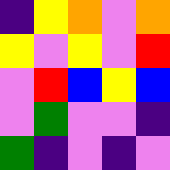[["indigo", "yellow", "orange", "violet", "orange"], ["yellow", "violet", "yellow", "violet", "red"], ["violet", "red", "blue", "yellow", "blue"], ["violet", "green", "violet", "violet", "indigo"], ["green", "indigo", "violet", "indigo", "violet"]]